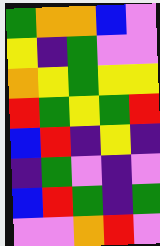[["green", "orange", "orange", "blue", "violet"], ["yellow", "indigo", "green", "violet", "violet"], ["orange", "yellow", "green", "yellow", "yellow"], ["red", "green", "yellow", "green", "red"], ["blue", "red", "indigo", "yellow", "indigo"], ["indigo", "green", "violet", "indigo", "violet"], ["blue", "red", "green", "indigo", "green"], ["violet", "violet", "orange", "red", "violet"]]